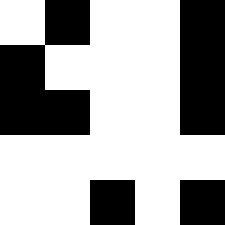[["white", "black", "white", "white", "black"], ["black", "white", "white", "white", "black"], ["black", "black", "white", "white", "black"], ["white", "white", "white", "white", "white"], ["white", "white", "black", "white", "black"]]